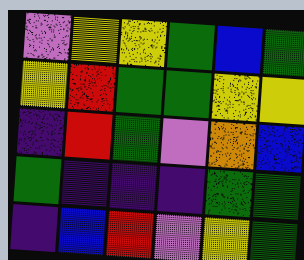[["violet", "yellow", "yellow", "green", "blue", "green"], ["yellow", "red", "green", "green", "yellow", "yellow"], ["indigo", "red", "green", "violet", "orange", "blue"], ["green", "indigo", "indigo", "indigo", "green", "green"], ["indigo", "blue", "red", "violet", "yellow", "green"]]